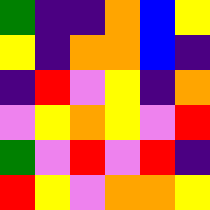[["green", "indigo", "indigo", "orange", "blue", "yellow"], ["yellow", "indigo", "orange", "orange", "blue", "indigo"], ["indigo", "red", "violet", "yellow", "indigo", "orange"], ["violet", "yellow", "orange", "yellow", "violet", "red"], ["green", "violet", "red", "violet", "red", "indigo"], ["red", "yellow", "violet", "orange", "orange", "yellow"]]